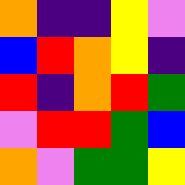[["orange", "indigo", "indigo", "yellow", "violet"], ["blue", "red", "orange", "yellow", "indigo"], ["red", "indigo", "orange", "red", "green"], ["violet", "red", "red", "green", "blue"], ["orange", "violet", "green", "green", "yellow"]]